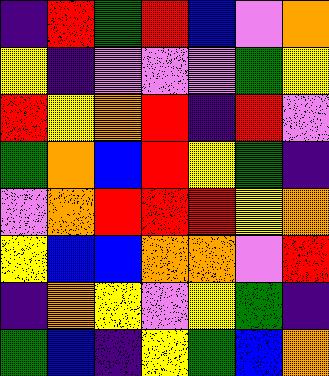[["indigo", "red", "green", "red", "blue", "violet", "orange"], ["yellow", "indigo", "violet", "violet", "violet", "green", "yellow"], ["red", "yellow", "orange", "red", "indigo", "red", "violet"], ["green", "orange", "blue", "red", "yellow", "green", "indigo"], ["violet", "orange", "red", "red", "red", "yellow", "orange"], ["yellow", "blue", "blue", "orange", "orange", "violet", "red"], ["indigo", "orange", "yellow", "violet", "yellow", "green", "indigo"], ["green", "blue", "indigo", "yellow", "green", "blue", "orange"]]